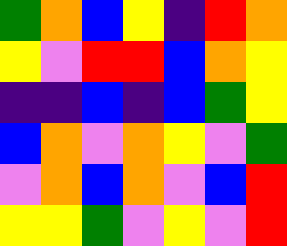[["green", "orange", "blue", "yellow", "indigo", "red", "orange"], ["yellow", "violet", "red", "red", "blue", "orange", "yellow"], ["indigo", "indigo", "blue", "indigo", "blue", "green", "yellow"], ["blue", "orange", "violet", "orange", "yellow", "violet", "green"], ["violet", "orange", "blue", "orange", "violet", "blue", "red"], ["yellow", "yellow", "green", "violet", "yellow", "violet", "red"]]